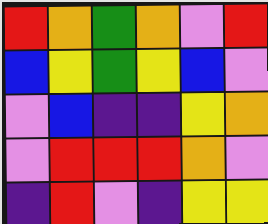[["red", "orange", "green", "orange", "violet", "red"], ["blue", "yellow", "green", "yellow", "blue", "violet"], ["violet", "blue", "indigo", "indigo", "yellow", "orange"], ["violet", "red", "red", "red", "orange", "violet"], ["indigo", "red", "violet", "indigo", "yellow", "yellow"]]